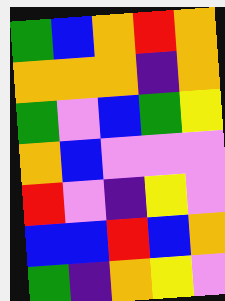[["green", "blue", "orange", "red", "orange"], ["orange", "orange", "orange", "indigo", "orange"], ["green", "violet", "blue", "green", "yellow"], ["orange", "blue", "violet", "violet", "violet"], ["red", "violet", "indigo", "yellow", "violet"], ["blue", "blue", "red", "blue", "orange"], ["green", "indigo", "orange", "yellow", "violet"]]